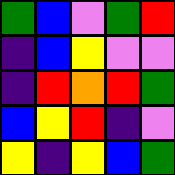[["green", "blue", "violet", "green", "red"], ["indigo", "blue", "yellow", "violet", "violet"], ["indigo", "red", "orange", "red", "green"], ["blue", "yellow", "red", "indigo", "violet"], ["yellow", "indigo", "yellow", "blue", "green"]]